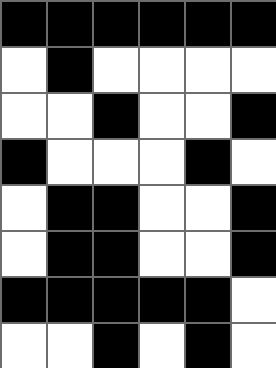[["black", "black", "black", "black", "black", "black"], ["white", "black", "white", "white", "white", "white"], ["white", "white", "black", "white", "white", "black"], ["black", "white", "white", "white", "black", "white"], ["white", "black", "black", "white", "white", "black"], ["white", "black", "black", "white", "white", "black"], ["black", "black", "black", "black", "black", "white"], ["white", "white", "black", "white", "black", "white"]]